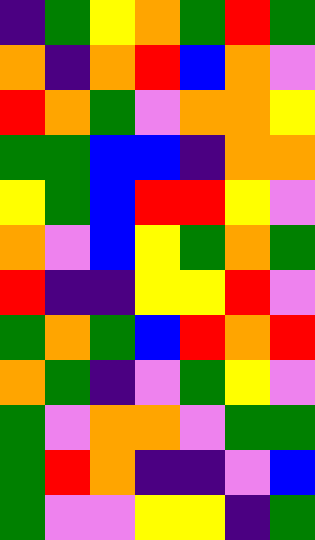[["indigo", "green", "yellow", "orange", "green", "red", "green"], ["orange", "indigo", "orange", "red", "blue", "orange", "violet"], ["red", "orange", "green", "violet", "orange", "orange", "yellow"], ["green", "green", "blue", "blue", "indigo", "orange", "orange"], ["yellow", "green", "blue", "red", "red", "yellow", "violet"], ["orange", "violet", "blue", "yellow", "green", "orange", "green"], ["red", "indigo", "indigo", "yellow", "yellow", "red", "violet"], ["green", "orange", "green", "blue", "red", "orange", "red"], ["orange", "green", "indigo", "violet", "green", "yellow", "violet"], ["green", "violet", "orange", "orange", "violet", "green", "green"], ["green", "red", "orange", "indigo", "indigo", "violet", "blue"], ["green", "violet", "violet", "yellow", "yellow", "indigo", "green"]]